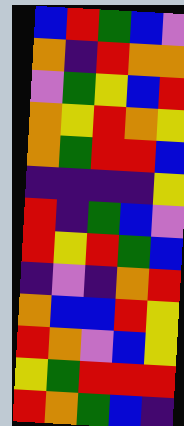[["blue", "red", "green", "blue", "violet"], ["orange", "indigo", "red", "orange", "orange"], ["violet", "green", "yellow", "blue", "red"], ["orange", "yellow", "red", "orange", "yellow"], ["orange", "green", "red", "red", "blue"], ["indigo", "indigo", "indigo", "indigo", "yellow"], ["red", "indigo", "green", "blue", "violet"], ["red", "yellow", "red", "green", "blue"], ["indigo", "violet", "indigo", "orange", "red"], ["orange", "blue", "blue", "red", "yellow"], ["red", "orange", "violet", "blue", "yellow"], ["yellow", "green", "red", "red", "red"], ["red", "orange", "green", "blue", "indigo"]]